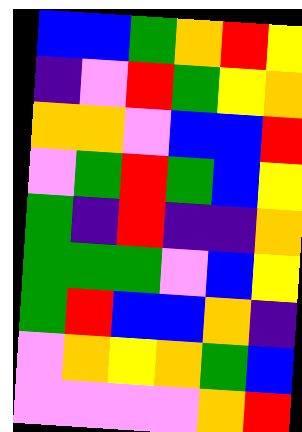[["blue", "blue", "green", "orange", "red", "yellow"], ["indigo", "violet", "red", "green", "yellow", "orange"], ["orange", "orange", "violet", "blue", "blue", "red"], ["violet", "green", "red", "green", "blue", "yellow"], ["green", "indigo", "red", "indigo", "indigo", "orange"], ["green", "green", "green", "violet", "blue", "yellow"], ["green", "red", "blue", "blue", "orange", "indigo"], ["violet", "orange", "yellow", "orange", "green", "blue"], ["violet", "violet", "violet", "violet", "orange", "red"]]